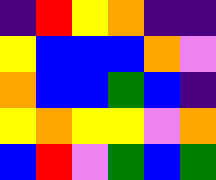[["indigo", "red", "yellow", "orange", "indigo", "indigo"], ["yellow", "blue", "blue", "blue", "orange", "violet"], ["orange", "blue", "blue", "green", "blue", "indigo"], ["yellow", "orange", "yellow", "yellow", "violet", "orange"], ["blue", "red", "violet", "green", "blue", "green"]]